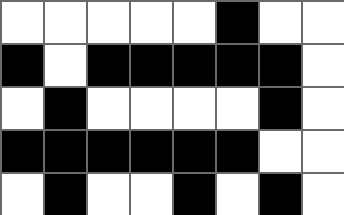[["white", "white", "white", "white", "white", "black", "white", "white"], ["black", "white", "black", "black", "black", "black", "black", "white"], ["white", "black", "white", "white", "white", "white", "black", "white"], ["black", "black", "black", "black", "black", "black", "white", "white"], ["white", "black", "white", "white", "black", "white", "black", "white"]]